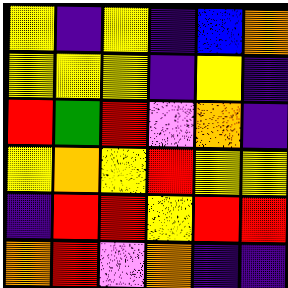[["yellow", "indigo", "yellow", "indigo", "blue", "orange"], ["yellow", "yellow", "yellow", "indigo", "yellow", "indigo"], ["red", "green", "red", "violet", "orange", "indigo"], ["yellow", "orange", "yellow", "red", "yellow", "yellow"], ["indigo", "red", "red", "yellow", "red", "red"], ["orange", "red", "violet", "orange", "indigo", "indigo"]]